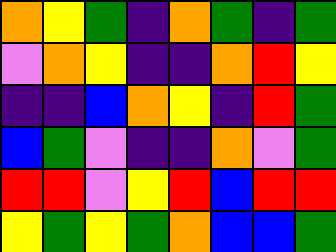[["orange", "yellow", "green", "indigo", "orange", "green", "indigo", "green"], ["violet", "orange", "yellow", "indigo", "indigo", "orange", "red", "yellow"], ["indigo", "indigo", "blue", "orange", "yellow", "indigo", "red", "green"], ["blue", "green", "violet", "indigo", "indigo", "orange", "violet", "green"], ["red", "red", "violet", "yellow", "red", "blue", "red", "red"], ["yellow", "green", "yellow", "green", "orange", "blue", "blue", "green"]]